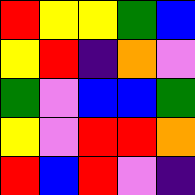[["red", "yellow", "yellow", "green", "blue"], ["yellow", "red", "indigo", "orange", "violet"], ["green", "violet", "blue", "blue", "green"], ["yellow", "violet", "red", "red", "orange"], ["red", "blue", "red", "violet", "indigo"]]